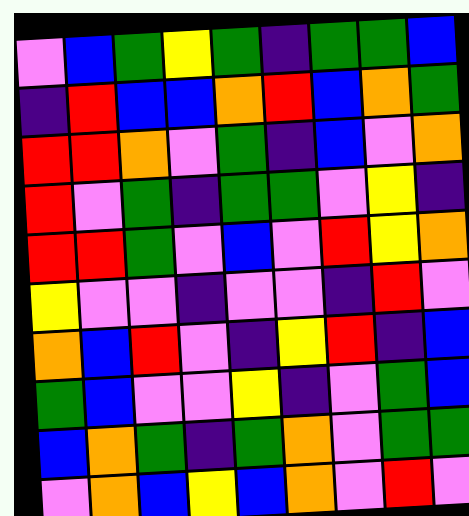[["violet", "blue", "green", "yellow", "green", "indigo", "green", "green", "blue"], ["indigo", "red", "blue", "blue", "orange", "red", "blue", "orange", "green"], ["red", "red", "orange", "violet", "green", "indigo", "blue", "violet", "orange"], ["red", "violet", "green", "indigo", "green", "green", "violet", "yellow", "indigo"], ["red", "red", "green", "violet", "blue", "violet", "red", "yellow", "orange"], ["yellow", "violet", "violet", "indigo", "violet", "violet", "indigo", "red", "violet"], ["orange", "blue", "red", "violet", "indigo", "yellow", "red", "indigo", "blue"], ["green", "blue", "violet", "violet", "yellow", "indigo", "violet", "green", "blue"], ["blue", "orange", "green", "indigo", "green", "orange", "violet", "green", "green"], ["violet", "orange", "blue", "yellow", "blue", "orange", "violet", "red", "violet"]]